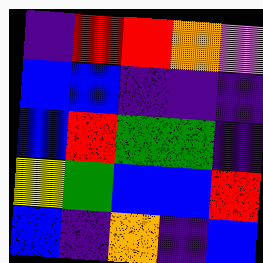[["indigo", "red", "red", "orange", "violet"], ["blue", "blue", "indigo", "indigo", "indigo"], ["blue", "red", "green", "green", "indigo"], ["yellow", "green", "blue", "blue", "red"], ["blue", "indigo", "orange", "indigo", "blue"]]